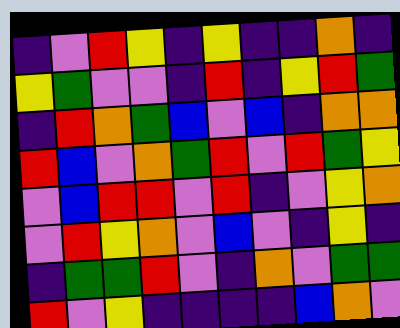[["indigo", "violet", "red", "yellow", "indigo", "yellow", "indigo", "indigo", "orange", "indigo"], ["yellow", "green", "violet", "violet", "indigo", "red", "indigo", "yellow", "red", "green"], ["indigo", "red", "orange", "green", "blue", "violet", "blue", "indigo", "orange", "orange"], ["red", "blue", "violet", "orange", "green", "red", "violet", "red", "green", "yellow"], ["violet", "blue", "red", "red", "violet", "red", "indigo", "violet", "yellow", "orange"], ["violet", "red", "yellow", "orange", "violet", "blue", "violet", "indigo", "yellow", "indigo"], ["indigo", "green", "green", "red", "violet", "indigo", "orange", "violet", "green", "green"], ["red", "violet", "yellow", "indigo", "indigo", "indigo", "indigo", "blue", "orange", "violet"]]